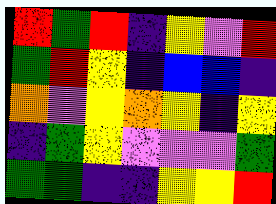[["red", "green", "red", "indigo", "yellow", "violet", "red"], ["green", "red", "yellow", "indigo", "blue", "blue", "indigo"], ["orange", "violet", "yellow", "orange", "yellow", "indigo", "yellow"], ["indigo", "green", "yellow", "violet", "violet", "violet", "green"], ["green", "green", "indigo", "indigo", "yellow", "yellow", "red"]]